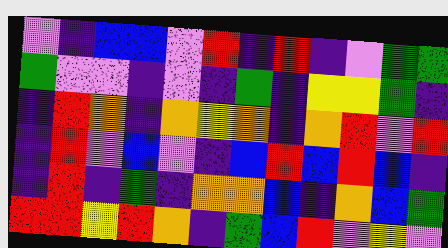[["violet", "indigo", "blue", "blue", "violet", "red", "indigo", "red", "indigo", "violet", "green", "green"], ["green", "violet", "violet", "indigo", "violet", "indigo", "green", "indigo", "yellow", "yellow", "green", "indigo"], ["indigo", "red", "orange", "indigo", "orange", "yellow", "orange", "indigo", "orange", "red", "violet", "red"], ["indigo", "red", "violet", "blue", "violet", "indigo", "blue", "red", "blue", "red", "blue", "indigo"], ["indigo", "red", "indigo", "green", "indigo", "orange", "orange", "blue", "indigo", "orange", "blue", "green"], ["red", "red", "yellow", "red", "orange", "indigo", "green", "blue", "red", "violet", "yellow", "violet"]]